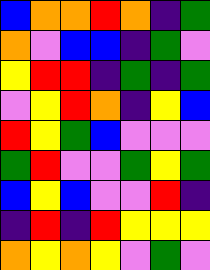[["blue", "orange", "orange", "red", "orange", "indigo", "green"], ["orange", "violet", "blue", "blue", "indigo", "green", "violet"], ["yellow", "red", "red", "indigo", "green", "indigo", "green"], ["violet", "yellow", "red", "orange", "indigo", "yellow", "blue"], ["red", "yellow", "green", "blue", "violet", "violet", "violet"], ["green", "red", "violet", "violet", "green", "yellow", "green"], ["blue", "yellow", "blue", "violet", "violet", "red", "indigo"], ["indigo", "red", "indigo", "red", "yellow", "yellow", "yellow"], ["orange", "yellow", "orange", "yellow", "violet", "green", "violet"]]